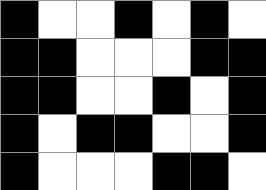[["black", "white", "white", "black", "white", "black", "white"], ["black", "black", "white", "white", "white", "black", "black"], ["black", "black", "white", "white", "black", "white", "black"], ["black", "white", "black", "black", "white", "white", "black"], ["black", "white", "white", "white", "black", "black", "white"]]